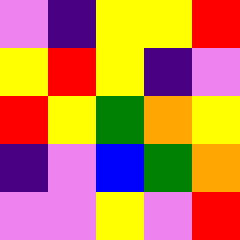[["violet", "indigo", "yellow", "yellow", "red"], ["yellow", "red", "yellow", "indigo", "violet"], ["red", "yellow", "green", "orange", "yellow"], ["indigo", "violet", "blue", "green", "orange"], ["violet", "violet", "yellow", "violet", "red"]]